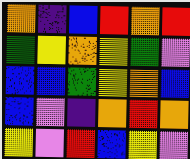[["orange", "indigo", "blue", "red", "orange", "red"], ["green", "yellow", "orange", "yellow", "green", "violet"], ["blue", "blue", "green", "yellow", "orange", "blue"], ["blue", "violet", "indigo", "orange", "red", "orange"], ["yellow", "violet", "red", "blue", "yellow", "violet"]]